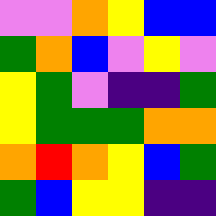[["violet", "violet", "orange", "yellow", "blue", "blue"], ["green", "orange", "blue", "violet", "yellow", "violet"], ["yellow", "green", "violet", "indigo", "indigo", "green"], ["yellow", "green", "green", "green", "orange", "orange"], ["orange", "red", "orange", "yellow", "blue", "green"], ["green", "blue", "yellow", "yellow", "indigo", "indigo"]]